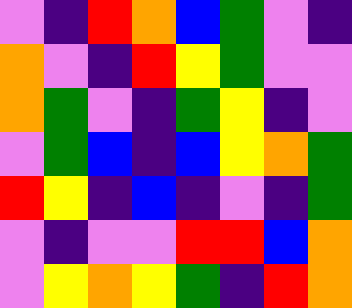[["violet", "indigo", "red", "orange", "blue", "green", "violet", "indigo"], ["orange", "violet", "indigo", "red", "yellow", "green", "violet", "violet"], ["orange", "green", "violet", "indigo", "green", "yellow", "indigo", "violet"], ["violet", "green", "blue", "indigo", "blue", "yellow", "orange", "green"], ["red", "yellow", "indigo", "blue", "indigo", "violet", "indigo", "green"], ["violet", "indigo", "violet", "violet", "red", "red", "blue", "orange"], ["violet", "yellow", "orange", "yellow", "green", "indigo", "red", "orange"]]